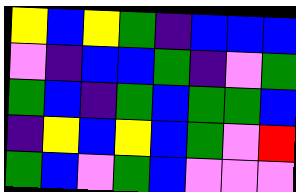[["yellow", "blue", "yellow", "green", "indigo", "blue", "blue", "blue"], ["violet", "indigo", "blue", "blue", "green", "indigo", "violet", "green"], ["green", "blue", "indigo", "green", "blue", "green", "green", "blue"], ["indigo", "yellow", "blue", "yellow", "blue", "green", "violet", "red"], ["green", "blue", "violet", "green", "blue", "violet", "violet", "violet"]]